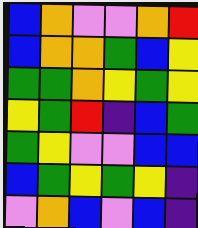[["blue", "orange", "violet", "violet", "orange", "red"], ["blue", "orange", "orange", "green", "blue", "yellow"], ["green", "green", "orange", "yellow", "green", "yellow"], ["yellow", "green", "red", "indigo", "blue", "green"], ["green", "yellow", "violet", "violet", "blue", "blue"], ["blue", "green", "yellow", "green", "yellow", "indigo"], ["violet", "orange", "blue", "violet", "blue", "indigo"]]